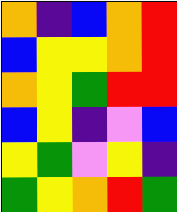[["orange", "indigo", "blue", "orange", "red"], ["blue", "yellow", "yellow", "orange", "red"], ["orange", "yellow", "green", "red", "red"], ["blue", "yellow", "indigo", "violet", "blue"], ["yellow", "green", "violet", "yellow", "indigo"], ["green", "yellow", "orange", "red", "green"]]